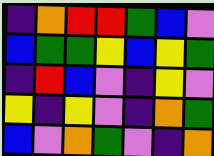[["indigo", "orange", "red", "red", "green", "blue", "violet"], ["blue", "green", "green", "yellow", "blue", "yellow", "green"], ["indigo", "red", "blue", "violet", "indigo", "yellow", "violet"], ["yellow", "indigo", "yellow", "violet", "indigo", "orange", "green"], ["blue", "violet", "orange", "green", "violet", "indigo", "orange"]]